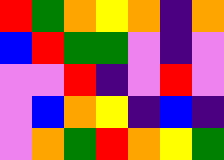[["red", "green", "orange", "yellow", "orange", "indigo", "orange"], ["blue", "red", "green", "green", "violet", "indigo", "violet"], ["violet", "violet", "red", "indigo", "violet", "red", "violet"], ["violet", "blue", "orange", "yellow", "indigo", "blue", "indigo"], ["violet", "orange", "green", "red", "orange", "yellow", "green"]]